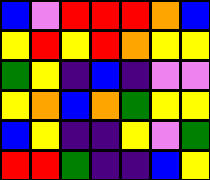[["blue", "violet", "red", "red", "red", "orange", "blue"], ["yellow", "red", "yellow", "red", "orange", "yellow", "yellow"], ["green", "yellow", "indigo", "blue", "indigo", "violet", "violet"], ["yellow", "orange", "blue", "orange", "green", "yellow", "yellow"], ["blue", "yellow", "indigo", "indigo", "yellow", "violet", "green"], ["red", "red", "green", "indigo", "indigo", "blue", "yellow"]]